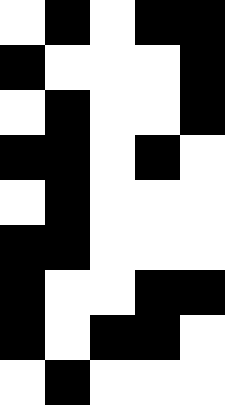[["white", "black", "white", "black", "black"], ["black", "white", "white", "white", "black"], ["white", "black", "white", "white", "black"], ["black", "black", "white", "black", "white"], ["white", "black", "white", "white", "white"], ["black", "black", "white", "white", "white"], ["black", "white", "white", "black", "black"], ["black", "white", "black", "black", "white"], ["white", "black", "white", "white", "white"]]